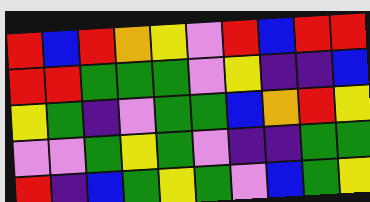[["red", "blue", "red", "orange", "yellow", "violet", "red", "blue", "red", "red"], ["red", "red", "green", "green", "green", "violet", "yellow", "indigo", "indigo", "blue"], ["yellow", "green", "indigo", "violet", "green", "green", "blue", "orange", "red", "yellow"], ["violet", "violet", "green", "yellow", "green", "violet", "indigo", "indigo", "green", "green"], ["red", "indigo", "blue", "green", "yellow", "green", "violet", "blue", "green", "yellow"]]